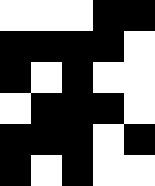[["white", "white", "white", "black", "black"], ["black", "black", "black", "black", "white"], ["black", "white", "black", "white", "white"], ["white", "black", "black", "black", "white"], ["black", "black", "black", "white", "black"], ["black", "white", "black", "white", "white"]]